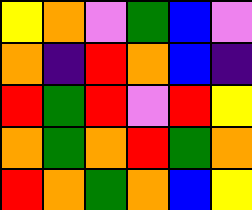[["yellow", "orange", "violet", "green", "blue", "violet"], ["orange", "indigo", "red", "orange", "blue", "indigo"], ["red", "green", "red", "violet", "red", "yellow"], ["orange", "green", "orange", "red", "green", "orange"], ["red", "orange", "green", "orange", "blue", "yellow"]]